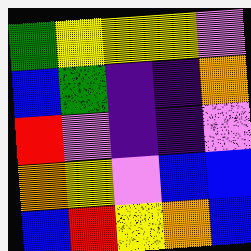[["green", "yellow", "yellow", "yellow", "violet"], ["blue", "green", "indigo", "indigo", "orange"], ["red", "violet", "indigo", "indigo", "violet"], ["orange", "yellow", "violet", "blue", "blue"], ["blue", "red", "yellow", "orange", "blue"]]